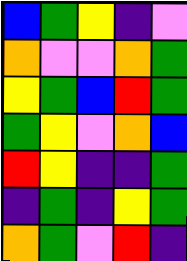[["blue", "green", "yellow", "indigo", "violet"], ["orange", "violet", "violet", "orange", "green"], ["yellow", "green", "blue", "red", "green"], ["green", "yellow", "violet", "orange", "blue"], ["red", "yellow", "indigo", "indigo", "green"], ["indigo", "green", "indigo", "yellow", "green"], ["orange", "green", "violet", "red", "indigo"]]